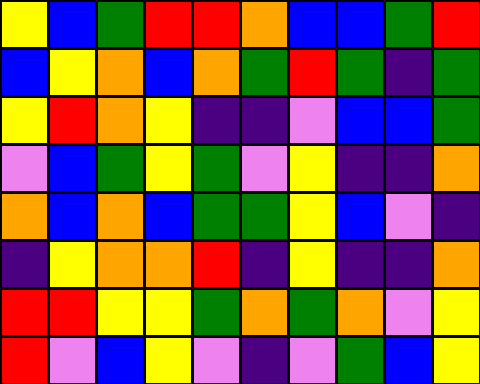[["yellow", "blue", "green", "red", "red", "orange", "blue", "blue", "green", "red"], ["blue", "yellow", "orange", "blue", "orange", "green", "red", "green", "indigo", "green"], ["yellow", "red", "orange", "yellow", "indigo", "indigo", "violet", "blue", "blue", "green"], ["violet", "blue", "green", "yellow", "green", "violet", "yellow", "indigo", "indigo", "orange"], ["orange", "blue", "orange", "blue", "green", "green", "yellow", "blue", "violet", "indigo"], ["indigo", "yellow", "orange", "orange", "red", "indigo", "yellow", "indigo", "indigo", "orange"], ["red", "red", "yellow", "yellow", "green", "orange", "green", "orange", "violet", "yellow"], ["red", "violet", "blue", "yellow", "violet", "indigo", "violet", "green", "blue", "yellow"]]